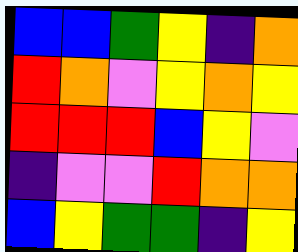[["blue", "blue", "green", "yellow", "indigo", "orange"], ["red", "orange", "violet", "yellow", "orange", "yellow"], ["red", "red", "red", "blue", "yellow", "violet"], ["indigo", "violet", "violet", "red", "orange", "orange"], ["blue", "yellow", "green", "green", "indigo", "yellow"]]